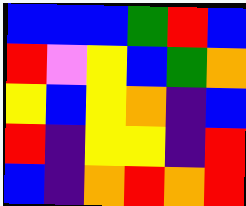[["blue", "blue", "blue", "green", "red", "blue"], ["red", "violet", "yellow", "blue", "green", "orange"], ["yellow", "blue", "yellow", "orange", "indigo", "blue"], ["red", "indigo", "yellow", "yellow", "indigo", "red"], ["blue", "indigo", "orange", "red", "orange", "red"]]